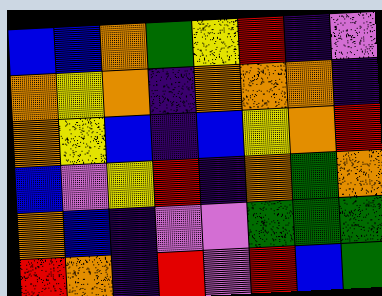[["blue", "blue", "orange", "green", "yellow", "red", "indigo", "violet"], ["orange", "yellow", "orange", "indigo", "orange", "orange", "orange", "indigo"], ["orange", "yellow", "blue", "indigo", "blue", "yellow", "orange", "red"], ["blue", "violet", "yellow", "red", "indigo", "orange", "green", "orange"], ["orange", "blue", "indigo", "violet", "violet", "green", "green", "green"], ["red", "orange", "indigo", "red", "violet", "red", "blue", "green"]]